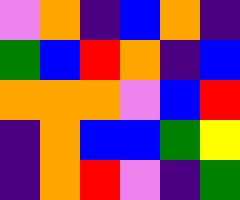[["violet", "orange", "indigo", "blue", "orange", "indigo"], ["green", "blue", "red", "orange", "indigo", "blue"], ["orange", "orange", "orange", "violet", "blue", "red"], ["indigo", "orange", "blue", "blue", "green", "yellow"], ["indigo", "orange", "red", "violet", "indigo", "green"]]